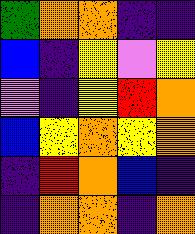[["green", "orange", "orange", "indigo", "indigo"], ["blue", "indigo", "yellow", "violet", "yellow"], ["violet", "indigo", "yellow", "red", "orange"], ["blue", "yellow", "orange", "yellow", "orange"], ["indigo", "red", "orange", "blue", "indigo"], ["indigo", "orange", "orange", "indigo", "orange"]]